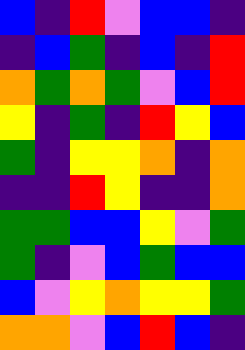[["blue", "indigo", "red", "violet", "blue", "blue", "indigo"], ["indigo", "blue", "green", "indigo", "blue", "indigo", "red"], ["orange", "green", "orange", "green", "violet", "blue", "red"], ["yellow", "indigo", "green", "indigo", "red", "yellow", "blue"], ["green", "indigo", "yellow", "yellow", "orange", "indigo", "orange"], ["indigo", "indigo", "red", "yellow", "indigo", "indigo", "orange"], ["green", "green", "blue", "blue", "yellow", "violet", "green"], ["green", "indigo", "violet", "blue", "green", "blue", "blue"], ["blue", "violet", "yellow", "orange", "yellow", "yellow", "green"], ["orange", "orange", "violet", "blue", "red", "blue", "indigo"]]